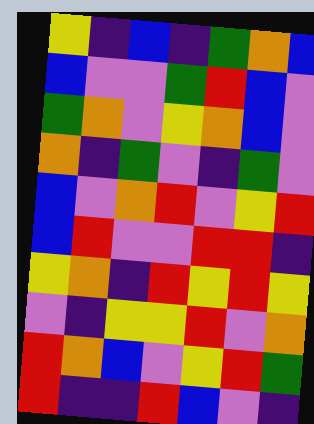[["yellow", "indigo", "blue", "indigo", "green", "orange", "blue"], ["blue", "violet", "violet", "green", "red", "blue", "violet"], ["green", "orange", "violet", "yellow", "orange", "blue", "violet"], ["orange", "indigo", "green", "violet", "indigo", "green", "violet"], ["blue", "violet", "orange", "red", "violet", "yellow", "red"], ["blue", "red", "violet", "violet", "red", "red", "indigo"], ["yellow", "orange", "indigo", "red", "yellow", "red", "yellow"], ["violet", "indigo", "yellow", "yellow", "red", "violet", "orange"], ["red", "orange", "blue", "violet", "yellow", "red", "green"], ["red", "indigo", "indigo", "red", "blue", "violet", "indigo"]]